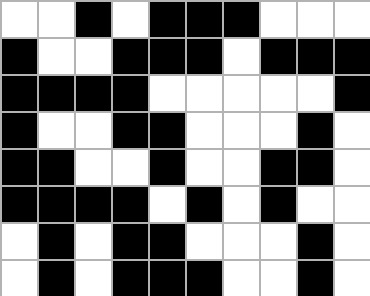[["white", "white", "black", "white", "black", "black", "black", "white", "white", "white"], ["black", "white", "white", "black", "black", "black", "white", "black", "black", "black"], ["black", "black", "black", "black", "white", "white", "white", "white", "white", "black"], ["black", "white", "white", "black", "black", "white", "white", "white", "black", "white"], ["black", "black", "white", "white", "black", "white", "white", "black", "black", "white"], ["black", "black", "black", "black", "white", "black", "white", "black", "white", "white"], ["white", "black", "white", "black", "black", "white", "white", "white", "black", "white"], ["white", "black", "white", "black", "black", "black", "white", "white", "black", "white"]]